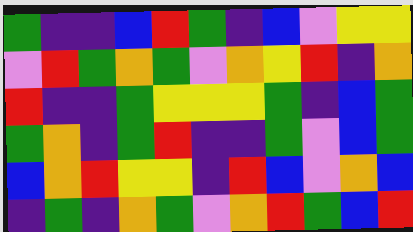[["green", "indigo", "indigo", "blue", "red", "green", "indigo", "blue", "violet", "yellow", "yellow"], ["violet", "red", "green", "orange", "green", "violet", "orange", "yellow", "red", "indigo", "orange"], ["red", "indigo", "indigo", "green", "yellow", "yellow", "yellow", "green", "indigo", "blue", "green"], ["green", "orange", "indigo", "green", "red", "indigo", "indigo", "green", "violet", "blue", "green"], ["blue", "orange", "red", "yellow", "yellow", "indigo", "red", "blue", "violet", "orange", "blue"], ["indigo", "green", "indigo", "orange", "green", "violet", "orange", "red", "green", "blue", "red"]]